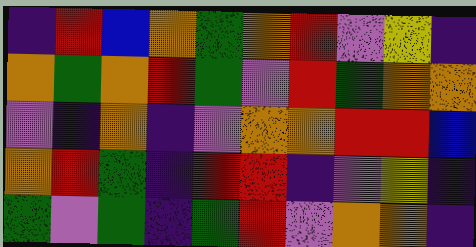[["indigo", "red", "blue", "orange", "green", "orange", "red", "violet", "yellow", "indigo"], ["orange", "green", "orange", "red", "green", "violet", "red", "green", "orange", "orange"], ["violet", "indigo", "orange", "indigo", "violet", "orange", "orange", "red", "red", "blue"], ["orange", "red", "green", "indigo", "red", "red", "indigo", "violet", "yellow", "indigo"], ["green", "violet", "green", "indigo", "green", "red", "violet", "orange", "orange", "indigo"]]